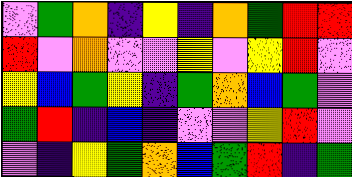[["violet", "green", "orange", "indigo", "yellow", "indigo", "orange", "green", "red", "red"], ["red", "violet", "orange", "violet", "violet", "yellow", "violet", "yellow", "red", "violet"], ["yellow", "blue", "green", "yellow", "indigo", "green", "orange", "blue", "green", "violet"], ["green", "red", "indigo", "blue", "indigo", "violet", "violet", "yellow", "red", "violet"], ["violet", "indigo", "yellow", "green", "orange", "blue", "green", "red", "indigo", "green"]]